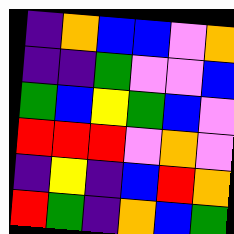[["indigo", "orange", "blue", "blue", "violet", "orange"], ["indigo", "indigo", "green", "violet", "violet", "blue"], ["green", "blue", "yellow", "green", "blue", "violet"], ["red", "red", "red", "violet", "orange", "violet"], ["indigo", "yellow", "indigo", "blue", "red", "orange"], ["red", "green", "indigo", "orange", "blue", "green"]]